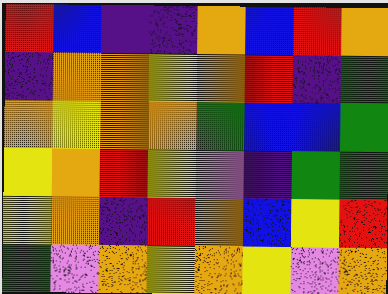[["red", "blue", "indigo", "indigo", "orange", "blue", "red", "orange"], ["indigo", "orange", "orange", "yellow", "orange", "red", "indigo", "green"], ["orange", "yellow", "orange", "orange", "green", "blue", "blue", "green"], ["yellow", "orange", "red", "yellow", "violet", "indigo", "green", "green"], ["yellow", "orange", "indigo", "red", "orange", "blue", "yellow", "red"], ["green", "violet", "orange", "yellow", "orange", "yellow", "violet", "orange"]]